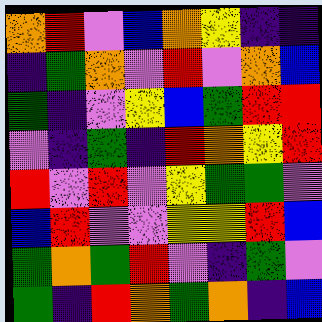[["orange", "red", "violet", "blue", "orange", "yellow", "indigo", "indigo"], ["indigo", "green", "orange", "violet", "red", "violet", "orange", "blue"], ["green", "indigo", "violet", "yellow", "blue", "green", "red", "red"], ["violet", "indigo", "green", "indigo", "red", "orange", "yellow", "red"], ["red", "violet", "red", "violet", "yellow", "green", "green", "violet"], ["blue", "red", "violet", "violet", "yellow", "yellow", "red", "blue"], ["green", "orange", "green", "red", "violet", "indigo", "green", "violet"], ["green", "indigo", "red", "orange", "green", "orange", "indigo", "blue"]]